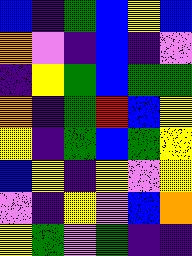[["blue", "indigo", "green", "blue", "yellow", "blue"], ["orange", "violet", "indigo", "blue", "indigo", "violet"], ["indigo", "yellow", "green", "blue", "green", "green"], ["orange", "indigo", "green", "red", "blue", "yellow"], ["yellow", "indigo", "green", "blue", "green", "yellow"], ["blue", "yellow", "indigo", "yellow", "violet", "yellow"], ["violet", "indigo", "yellow", "violet", "blue", "orange"], ["yellow", "green", "violet", "green", "indigo", "indigo"]]